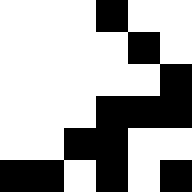[["white", "white", "white", "black", "white", "white"], ["white", "white", "white", "white", "black", "white"], ["white", "white", "white", "white", "white", "black"], ["white", "white", "white", "black", "black", "black"], ["white", "white", "black", "black", "white", "white"], ["black", "black", "white", "black", "white", "black"]]